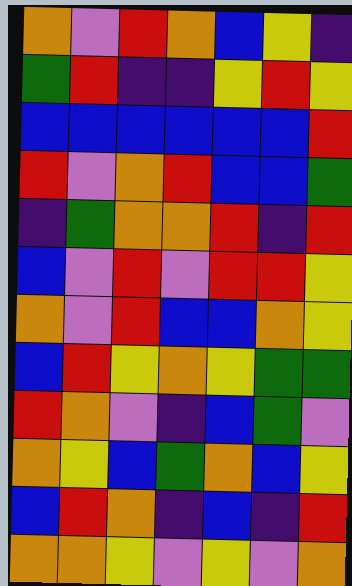[["orange", "violet", "red", "orange", "blue", "yellow", "indigo"], ["green", "red", "indigo", "indigo", "yellow", "red", "yellow"], ["blue", "blue", "blue", "blue", "blue", "blue", "red"], ["red", "violet", "orange", "red", "blue", "blue", "green"], ["indigo", "green", "orange", "orange", "red", "indigo", "red"], ["blue", "violet", "red", "violet", "red", "red", "yellow"], ["orange", "violet", "red", "blue", "blue", "orange", "yellow"], ["blue", "red", "yellow", "orange", "yellow", "green", "green"], ["red", "orange", "violet", "indigo", "blue", "green", "violet"], ["orange", "yellow", "blue", "green", "orange", "blue", "yellow"], ["blue", "red", "orange", "indigo", "blue", "indigo", "red"], ["orange", "orange", "yellow", "violet", "yellow", "violet", "orange"]]